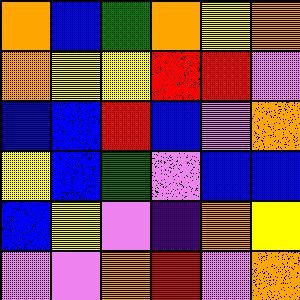[["orange", "blue", "green", "orange", "yellow", "orange"], ["orange", "yellow", "yellow", "red", "red", "violet"], ["blue", "blue", "red", "blue", "violet", "orange"], ["yellow", "blue", "green", "violet", "blue", "blue"], ["blue", "yellow", "violet", "indigo", "orange", "yellow"], ["violet", "violet", "orange", "red", "violet", "orange"]]